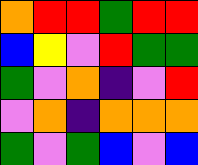[["orange", "red", "red", "green", "red", "red"], ["blue", "yellow", "violet", "red", "green", "green"], ["green", "violet", "orange", "indigo", "violet", "red"], ["violet", "orange", "indigo", "orange", "orange", "orange"], ["green", "violet", "green", "blue", "violet", "blue"]]